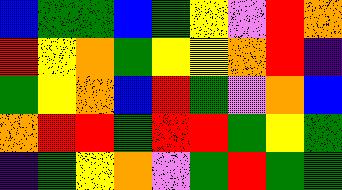[["blue", "green", "green", "blue", "green", "yellow", "violet", "red", "orange"], ["red", "yellow", "orange", "green", "yellow", "yellow", "orange", "red", "indigo"], ["green", "yellow", "orange", "blue", "red", "green", "violet", "orange", "blue"], ["orange", "red", "red", "green", "red", "red", "green", "yellow", "green"], ["indigo", "green", "yellow", "orange", "violet", "green", "red", "green", "green"]]